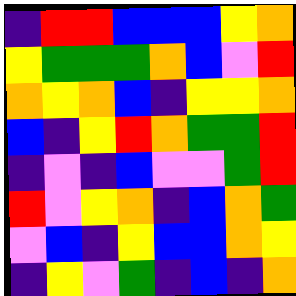[["indigo", "red", "red", "blue", "blue", "blue", "yellow", "orange"], ["yellow", "green", "green", "green", "orange", "blue", "violet", "red"], ["orange", "yellow", "orange", "blue", "indigo", "yellow", "yellow", "orange"], ["blue", "indigo", "yellow", "red", "orange", "green", "green", "red"], ["indigo", "violet", "indigo", "blue", "violet", "violet", "green", "red"], ["red", "violet", "yellow", "orange", "indigo", "blue", "orange", "green"], ["violet", "blue", "indigo", "yellow", "blue", "blue", "orange", "yellow"], ["indigo", "yellow", "violet", "green", "indigo", "blue", "indigo", "orange"]]